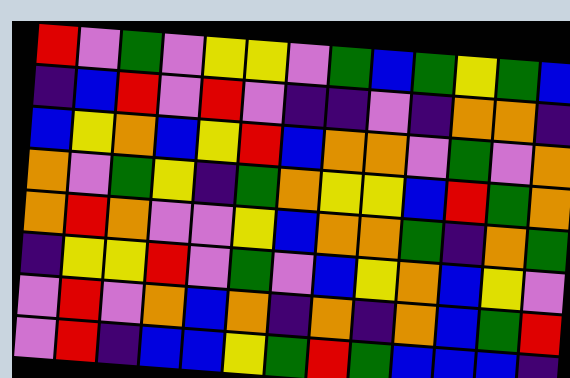[["red", "violet", "green", "violet", "yellow", "yellow", "violet", "green", "blue", "green", "yellow", "green", "blue"], ["indigo", "blue", "red", "violet", "red", "violet", "indigo", "indigo", "violet", "indigo", "orange", "orange", "indigo"], ["blue", "yellow", "orange", "blue", "yellow", "red", "blue", "orange", "orange", "violet", "green", "violet", "orange"], ["orange", "violet", "green", "yellow", "indigo", "green", "orange", "yellow", "yellow", "blue", "red", "green", "orange"], ["orange", "red", "orange", "violet", "violet", "yellow", "blue", "orange", "orange", "green", "indigo", "orange", "green"], ["indigo", "yellow", "yellow", "red", "violet", "green", "violet", "blue", "yellow", "orange", "blue", "yellow", "violet"], ["violet", "red", "violet", "orange", "blue", "orange", "indigo", "orange", "indigo", "orange", "blue", "green", "red"], ["violet", "red", "indigo", "blue", "blue", "yellow", "green", "red", "green", "blue", "blue", "blue", "indigo"]]